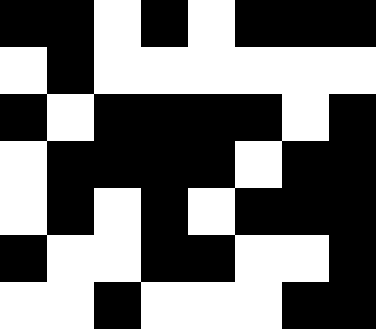[["black", "black", "white", "black", "white", "black", "black", "black"], ["white", "black", "white", "white", "white", "white", "white", "white"], ["black", "white", "black", "black", "black", "black", "white", "black"], ["white", "black", "black", "black", "black", "white", "black", "black"], ["white", "black", "white", "black", "white", "black", "black", "black"], ["black", "white", "white", "black", "black", "white", "white", "black"], ["white", "white", "black", "white", "white", "white", "black", "black"]]